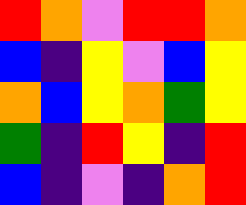[["red", "orange", "violet", "red", "red", "orange"], ["blue", "indigo", "yellow", "violet", "blue", "yellow"], ["orange", "blue", "yellow", "orange", "green", "yellow"], ["green", "indigo", "red", "yellow", "indigo", "red"], ["blue", "indigo", "violet", "indigo", "orange", "red"]]